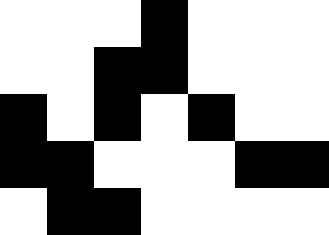[["white", "white", "white", "black", "white", "white", "white"], ["white", "white", "black", "black", "white", "white", "white"], ["black", "white", "black", "white", "black", "white", "white"], ["black", "black", "white", "white", "white", "black", "black"], ["white", "black", "black", "white", "white", "white", "white"]]